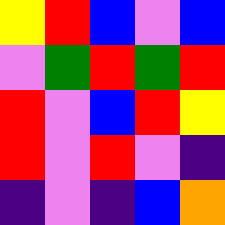[["yellow", "red", "blue", "violet", "blue"], ["violet", "green", "red", "green", "red"], ["red", "violet", "blue", "red", "yellow"], ["red", "violet", "red", "violet", "indigo"], ["indigo", "violet", "indigo", "blue", "orange"]]